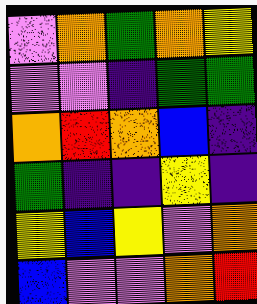[["violet", "orange", "green", "orange", "yellow"], ["violet", "violet", "indigo", "green", "green"], ["orange", "red", "orange", "blue", "indigo"], ["green", "indigo", "indigo", "yellow", "indigo"], ["yellow", "blue", "yellow", "violet", "orange"], ["blue", "violet", "violet", "orange", "red"]]